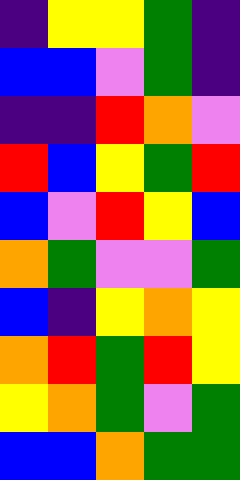[["indigo", "yellow", "yellow", "green", "indigo"], ["blue", "blue", "violet", "green", "indigo"], ["indigo", "indigo", "red", "orange", "violet"], ["red", "blue", "yellow", "green", "red"], ["blue", "violet", "red", "yellow", "blue"], ["orange", "green", "violet", "violet", "green"], ["blue", "indigo", "yellow", "orange", "yellow"], ["orange", "red", "green", "red", "yellow"], ["yellow", "orange", "green", "violet", "green"], ["blue", "blue", "orange", "green", "green"]]